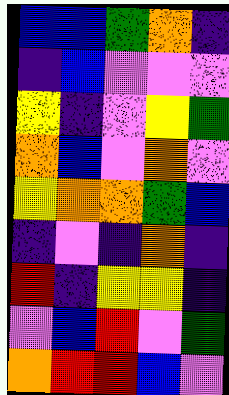[["blue", "blue", "green", "orange", "indigo"], ["indigo", "blue", "violet", "violet", "violet"], ["yellow", "indigo", "violet", "yellow", "green"], ["orange", "blue", "violet", "orange", "violet"], ["yellow", "orange", "orange", "green", "blue"], ["indigo", "violet", "indigo", "orange", "indigo"], ["red", "indigo", "yellow", "yellow", "indigo"], ["violet", "blue", "red", "violet", "green"], ["orange", "red", "red", "blue", "violet"]]